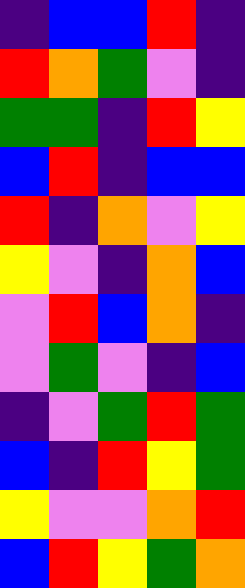[["indigo", "blue", "blue", "red", "indigo"], ["red", "orange", "green", "violet", "indigo"], ["green", "green", "indigo", "red", "yellow"], ["blue", "red", "indigo", "blue", "blue"], ["red", "indigo", "orange", "violet", "yellow"], ["yellow", "violet", "indigo", "orange", "blue"], ["violet", "red", "blue", "orange", "indigo"], ["violet", "green", "violet", "indigo", "blue"], ["indigo", "violet", "green", "red", "green"], ["blue", "indigo", "red", "yellow", "green"], ["yellow", "violet", "violet", "orange", "red"], ["blue", "red", "yellow", "green", "orange"]]